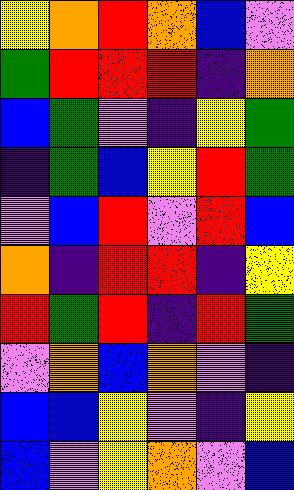[["yellow", "orange", "red", "orange", "blue", "violet"], ["green", "red", "red", "red", "indigo", "orange"], ["blue", "green", "violet", "indigo", "yellow", "green"], ["indigo", "green", "blue", "yellow", "red", "green"], ["violet", "blue", "red", "violet", "red", "blue"], ["orange", "indigo", "red", "red", "indigo", "yellow"], ["red", "green", "red", "indigo", "red", "green"], ["violet", "orange", "blue", "orange", "violet", "indigo"], ["blue", "blue", "yellow", "violet", "indigo", "yellow"], ["blue", "violet", "yellow", "orange", "violet", "blue"]]